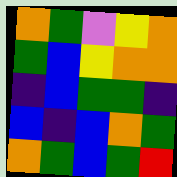[["orange", "green", "violet", "yellow", "orange"], ["green", "blue", "yellow", "orange", "orange"], ["indigo", "blue", "green", "green", "indigo"], ["blue", "indigo", "blue", "orange", "green"], ["orange", "green", "blue", "green", "red"]]